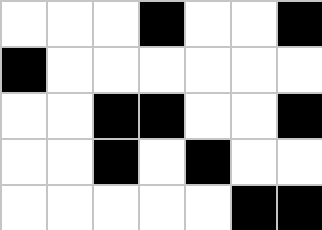[["white", "white", "white", "black", "white", "white", "black"], ["black", "white", "white", "white", "white", "white", "white"], ["white", "white", "black", "black", "white", "white", "black"], ["white", "white", "black", "white", "black", "white", "white"], ["white", "white", "white", "white", "white", "black", "black"]]